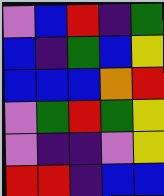[["violet", "blue", "red", "indigo", "green"], ["blue", "indigo", "green", "blue", "yellow"], ["blue", "blue", "blue", "orange", "red"], ["violet", "green", "red", "green", "yellow"], ["violet", "indigo", "indigo", "violet", "yellow"], ["red", "red", "indigo", "blue", "blue"]]